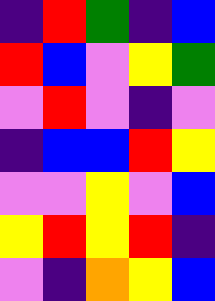[["indigo", "red", "green", "indigo", "blue"], ["red", "blue", "violet", "yellow", "green"], ["violet", "red", "violet", "indigo", "violet"], ["indigo", "blue", "blue", "red", "yellow"], ["violet", "violet", "yellow", "violet", "blue"], ["yellow", "red", "yellow", "red", "indigo"], ["violet", "indigo", "orange", "yellow", "blue"]]